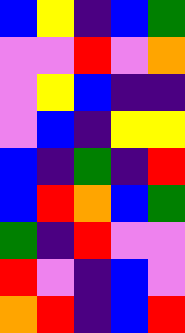[["blue", "yellow", "indigo", "blue", "green"], ["violet", "violet", "red", "violet", "orange"], ["violet", "yellow", "blue", "indigo", "indigo"], ["violet", "blue", "indigo", "yellow", "yellow"], ["blue", "indigo", "green", "indigo", "red"], ["blue", "red", "orange", "blue", "green"], ["green", "indigo", "red", "violet", "violet"], ["red", "violet", "indigo", "blue", "violet"], ["orange", "red", "indigo", "blue", "red"]]